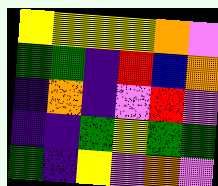[["yellow", "yellow", "yellow", "yellow", "orange", "violet"], ["green", "green", "indigo", "red", "blue", "orange"], ["indigo", "orange", "indigo", "violet", "red", "violet"], ["indigo", "indigo", "green", "yellow", "green", "green"], ["green", "indigo", "yellow", "violet", "orange", "violet"]]